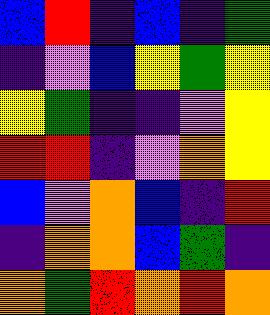[["blue", "red", "indigo", "blue", "indigo", "green"], ["indigo", "violet", "blue", "yellow", "green", "yellow"], ["yellow", "green", "indigo", "indigo", "violet", "yellow"], ["red", "red", "indigo", "violet", "orange", "yellow"], ["blue", "violet", "orange", "blue", "indigo", "red"], ["indigo", "orange", "orange", "blue", "green", "indigo"], ["orange", "green", "red", "orange", "red", "orange"]]